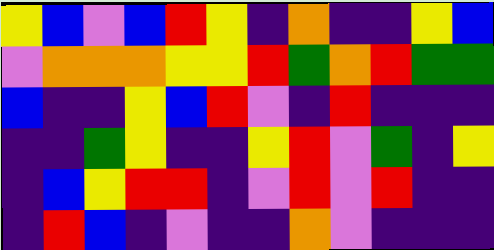[["yellow", "blue", "violet", "blue", "red", "yellow", "indigo", "orange", "indigo", "indigo", "yellow", "blue"], ["violet", "orange", "orange", "orange", "yellow", "yellow", "red", "green", "orange", "red", "green", "green"], ["blue", "indigo", "indigo", "yellow", "blue", "red", "violet", "indigo", "red", "indigo", "indigo", "indigo"], ["indigo", "indigo", "green", "yellow", "indigo", "indigo", "yellow", "red", "violet", "green", "indigo", "yellow"], ["indigo", "blue", "yellow", "red", "red", "indigo", "violet", "red", "violet", "red", "indigo", "indigo"], ["indigo", "red", "blue", "indigo", "violet", "indigo", "indigo", "orange", "violet", "indigo", "indigo", "indigo"]]